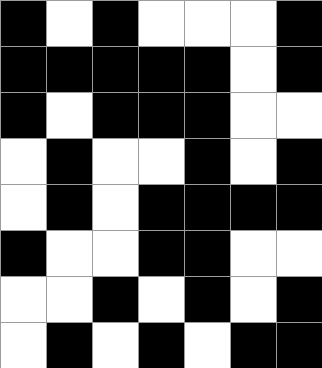[["black", "white", "black", "white", "white", "white", "black"], ["black", "black", "black", "black", "black", "white", "black"], ["black", "white", "black", "black", "black", "white", "white"], ["white", "black", "white", "white", "black", "white", "black"], ["white", "black", "white", "black", "black", "black", "black"], ["black", "white", "white", "black", "black", "white", "white"], ["white", "white", "black", "white", "black", "white", "black"], ["white", "black", "white", "black", "white", "black", "black"]]